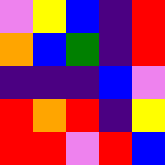[["violet", "yellow", "blue", "indigo", "red"], ["orange", "blue", "green", "indigo", "red"], ["indigo", "indigo", "indigo", "blue", "violet"], ["red", "orange", "red", "indigo", "yellow"], ["red", "red", "violet", "red", "blue"]]